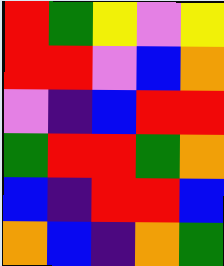[["red", "green", "yellow", "violet", "yellow"], ["red", "red", "violet", "blue", "orange"], ["violet", "indigo", "blue", "red", "red"], ["green", "red", "red", "green", "orange"], ["blue", "indigo", "red", "red", "blue"], ["orange", "blue", "indigo", "orange", "green"]]